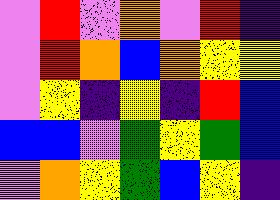[["violet", "red", "violet", "orange", "violet", "red", "indigo"], ["violet", "red", "orange", "blue", "orange", "yellow", "yellow"], ["violet", "yellow", "indigo", "yellow", "indigo", "red", "blue"], ["blue", "blue", "violet", "green", "yellow", "green", "blue"], ["violet", "orange", "yellow", "green", "blue", "yellow", "indigo"]]